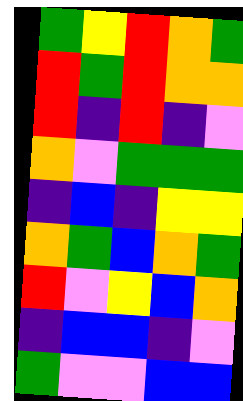[["green", "yellow", "red", "orange", "green"], ["red", "green", "red", "orange", "orange"], ["red", "indigo", "red", "indigo", "violet"], ["orange", "violet", "green", "green", "green"], ["indigo", "blue", "indigo", "yellow", "yellow"], ["orange", "green", "blue", "orange", "green"], ["red", "violet", "yellow", "blue", "orange"], ["indigo", "blue", "blue", "indigo", "violet"], ["green", "violet", "violet", "blue", "blue"]]